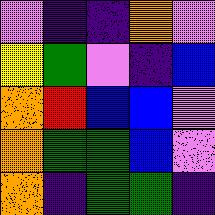[["violet", "indigo", "indigo", "orange", "violet"], ["yellow", "green", "violet", "indigo", "blue"], ["orange", "red", "blue", "blue", "violet"], ["orange", "green", "green", "blue", "violet"], ["orange", "indigo", "green", "green", "indigo"]]